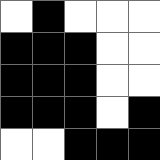[["white", "black", "white", "white", "white"], ["black", "black", "black", "white", "white"], ["black", "black", "black", "white", "white"], ["black", "black", "black", "white", "black"], ["white", "white", "black", "black", "black"]]